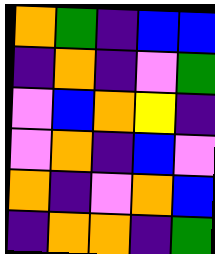[["orange", "green", "indigo", "blue", "blue"], ["indigo", "orange", "indigo", "violet", "green"], ["violet", "blue", "orange", "yellow", "indigo"], ["violet", "orange", "indigo", "blue", "violet"], ["orange", "indigo", "violet", "orange", "blue"], ["indigo", "orange", "orange", "indigo", "green"]]